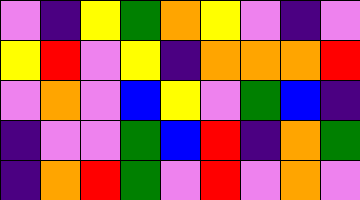[["violet", "indigo", "yellow", "green", "orange", "yellow", "violet", "indigo", "violet"], ["yellow", "red", "violet", "yellow", "indigo", "orange", "orange", "orange", "red"], ["violet", "orange", "violet", "blue", "yellow", "violet", "green", "blue", "indigo"], ["indigo", "violet", "violet", "green", "blue", "red", "indigo", "orange", "green"], ["indigo", "orange", "red", "green", "violet", "red", "violet", "orange", "violet"]]